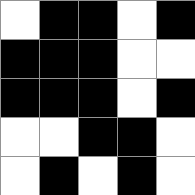[["white", "black", "black", "white", "black"], ["black", "black", "black", "white", "white"], ["black", "black", "black", "white", "black"], ["white", "white", "black", "black", "white"], ["white", "black", "white", "black", "white"]]